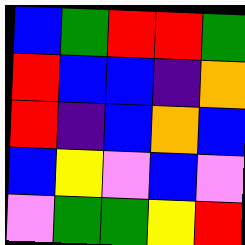[["blue", "green", "red", "red", "green"], ["red", "blue", "blue", "indigo", "orange"], ["red", "indigo", "blue", "orange", "blue"], ["blue", "yellow", "violet", "blue", "violet"], ["violet", "green", "green", "yellow", "red"]]